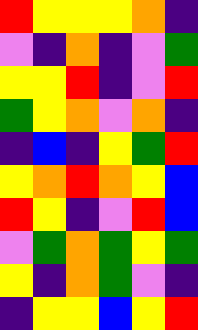[["red", "yellow", "yellow", "yellow", "orange", "indigo"], ["violet", "indigo", "orange", "indigo", "violet", "green"], ["yellow", "yellow", "red", "indigo", "violet", "red"], ["green", "yellow", "orange", "violet", "orange", "indigo"], ["indigo", "blue", "indigo", "yellow", "green", "red"], ["yellow", "orange", "red", "orange", "yellow", "blue"], ["red", "yellow", "indigo", "violet", "red", "blue"], ["violet", "green", "orange", "green", "yellow", "green"], ["yellow", "indigo", "orange", "green", "violet", "indigo"], ["indigo", "yellow", "yellow", "blue", "yellow", "red"]]